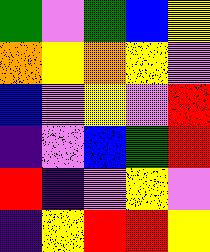[["green", "violet", "green", "blue", "yellow"], ["orange", "yellow", "orange", "yellow", "violet"], ["blue", "violet", "yellow", "violet", "red"], ["indigo", "violet", "blue", "green", "red"], ["red", "indigo", "violet", "yellow", "violet"], ["indigo", "yellow", "red", "red", "yellow"]]